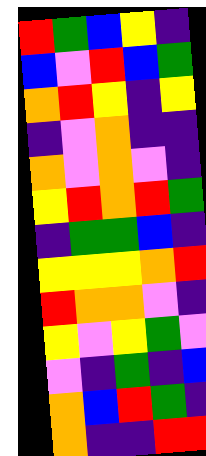[["red", "green", "blue", "yellow", "indigo"], ["blue", "violet", "red", "blue", "green"], ["orange", "red", "yellow", "indigo", "yellow"], ["indigo", "violet", "orange", "indigo", "indigo"], ["orange", "violet", "orange", "violet", "indigo"], ["yellow", "red", "orange", "red", "green"], ["indigo", "green", "green", "blue", "indigo"], ["yellow", "yellow", "yellow", "orange", "red"], ["red", "orange", "orange", "violet", "indigo"], ["yellow", "violet", "yellow", "green", "violet"], ["violet", "indigo", "green", "indigo", "blue"], ["orange", "blue", "red", "green", "indigo"], ["orange", "indigo", "indigo", "red", "red"]]